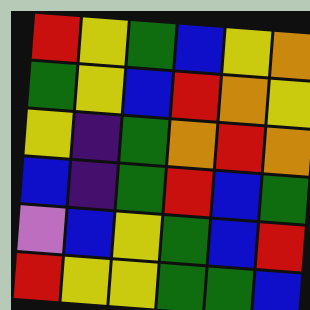[["red", "yellow", "green", "blue", "yellow", "orange"], ["green", "yellow", "blue", "red", "orange", "yellow"], ["yellow", "indigo", "green", "orange", "red", "orange"], ["blue", "indigo", "green", "red", "blue", "green"], ["violet", "blue", "yellow", "green", "blue", "red"], ["red", "yellow", "yellow", "green", "green", "blue"]]